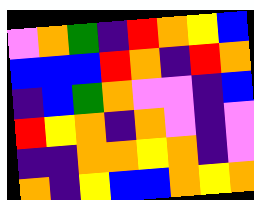[["violet", "orange", "green", "indigo", "red", "orange", "yellow", "blue"], ["blue", "blue", "blue", "red", "orange", "indigo", "red", "orange"], ["indigo", "blue", "green", "orange", "violet", "violet", "indigo", "blue"], ["red", "yellow", "orange", "indigo", "orange", "violet", "indigo", "violet"], ["indigo", "indigo", "orange", "orange", "yellow", "orange", "indigo", "violet"], ["orange", "indigo", "yellow", "blue", "blue", "orange", "yellow", "orange"]]